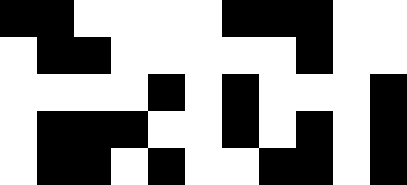[["black", "black", "white", "white", "white", "white", "black", "black", "black", "white", "white"], ["white", "black", "black", "white", "white", "white", "white", "white", "black", "white", "white"], ["white", "white", "white", "white", "black", "white", "black", "white", "white", "white", "black"], ["white", "black", "black", "black", "white", "white", "black", "white", "black", "white", "black"], ["white", "black", "black", "white", "black", "white", "white", "black", "black", "white", "black"]]